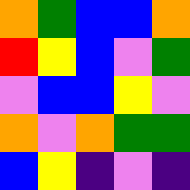[["orange", "green", "blue", "blue", "orange"], ["red", "yellow", "blue", "violet", "green"], ["violet", "blue", "blue", "yellow", "violet"], ["orange", "violet", "orange", "green", "green"], ["blue", "yellow", "indigo", "violet", "indigo"]]